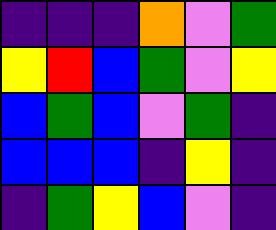[["indigo", "indigo", "indigo", "orange", "violet", "green"], ["yellow", "red", "blue", "green", "violet", "yellow"], ["blue", "green", "blue", "violet", "green", "indigo"], ["blue", "blue", "blue", "indigo", "yellow", "indigo"], ["indigo", "green", "yellow", "blue", "violet", "indigo"]]